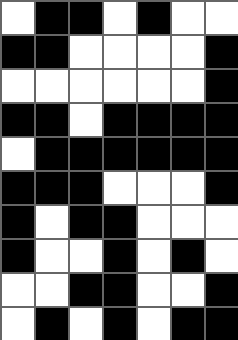[["white", "black", "black", "white", "black", "white", "white"], ["black", "black", "white", "white", "white", "white", "black"], ["white", "white", "white", "white", "white", "white", "black"], ["black", "black", "white", "black", "black", "black", "black"], ["white", "black", "black", "black", "black", "black", "black"], ["black", "black", "black", "white", "white", "white", "black"], ["black", "white", "black", "black", "white", "white", "white"], ["black", "white", "white", "black", "white", "black", "white"], ["white", "white", "black", "black", "white", "white", "black"], ["white", "black", "white", "black", "white", "black", "black"]]